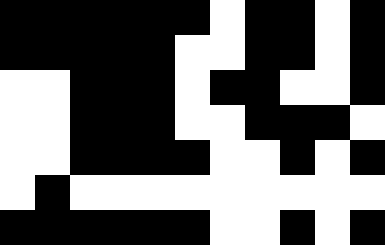[["black", "black", "black", "black", "black", "black", "white", "black", "black", "white", "black"], ["black", "black", "black", "black", "black", "white", "white", "black", "black", "white", "black"], ["white", "white", "black", "black", "black", "white", "black", "black", "white", "white", "black"], ["white", "white", "black", "black", "black", "white", "white", "black", "black", "black", "white"], ["white", "white", "black", "black", "black", "black", "white", "white", "black", "white", "black"], ["white", "black", "white", "white", "white", "white", "white", "white", "white", "white", "white"], ["black", "black", "black", "black", "black", "black", "white", "white", "black", "white", "black"]]